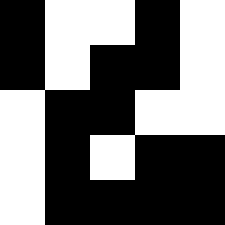[["black", "white", "white", "black", "white"], ["black", "white", "black", "black", "white"], ["white", "black", "black", "white", "white"], ["white", "black", "white", "black", "black"], ["white", "black", "black", "black", "black"]]